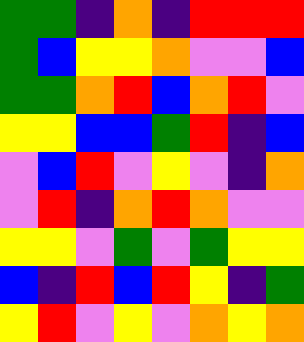[["green", "green", "indigo", "orange", "indigo", "red", "red", "red"], ["green", "blue", "yellow", "yellow", "orange", "violet", "violet", "blue"], ["green", "green", "orange", "red", "blue", "orange", "red", "violet"], ["yellow", "yellow", "blue", "blue", "green", "red", "indigo", "blue"], ["violet", "blue", "red", "violet", "yellow", "violet", "indigo", "orange"], ["violet", "red", "indigo", "orange", "red", "orange", "violet", "violet"], ["yellow", "yellow", "violet", "green", "violet", "green", "yellow", "yellow"], ["blue", "indigo", "red", "blue", "red", "yellow", "indigo", "green"], ["yellow", "red", "violet", "yellow", "violet", "orange", "yellow", "orange"]]